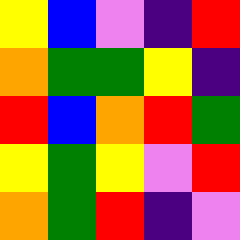[["yellow", "blue", "violet", "indigo", "red"], ["orange", "green", "green", "yellow", "indigo"], ["red", "blue", "orange", "red", "green"], ["yellow", "green", "yellow", "violet", "red"], ["orange", "green", "red", "indigo", "violet"]]